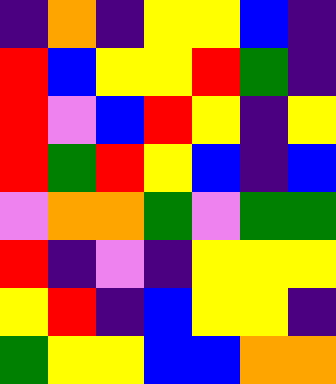[["indigo", "orange", "indigo", "yellow", "yellow", "blue", "indigo"], ["red", "blue", "yellow", "yellow", "red", "green", "indigo"], ["red", "violet", "blue", "red", "yellow", "indigo", "yellow"], ["red", "green", "red", "yellow", "blue", "indigo", "blue"], ["violet", "orange", "orange", "green", "violet", "green", "green"], ["red", "indigo", "violet", "indigo", "yellow", "yellow", "yellow"], ["yellow", "red", "indigo", "blue", "yellow", "yellow", "indigo"], ["green", "yellow", "yellow", "blue", "blue", "orange", "orange"]]